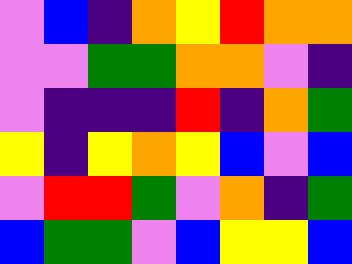[["violet", "blue", "indigo", "orange", "yellow", "red", "orange", "orange"], ["violet", "violet", "green", "green", "orange", "orange", "violet", "indigo"], ["violet", "indigo", "indigo", "indigo", "red", "indigo", "orange", "green"], ["yellow", "indigo", "yellow", "orange", "yellow", "blue", "violet", "blue"], ["violet", "red", "red", "green", "violet", "orange", "indigo", "green"], ["blue", "green", "green", "violet", "blue", "yellow", "yellow", "blue"]]